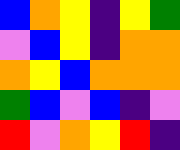[["blue", "orange", "yellow", "indigo", "yellow", "green"], ["violet", "blue", "yellow", "indigo", "orange", "orange"], ["orange", "yellow", "blue", "orange", "orange", "orange"], ["green", "blue", "violet", "blue", "indigo", "violet"], ["red", "violet", "orange", "yellow", "red", "indigo"]]